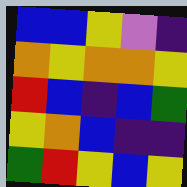[["blue", "blue", "yellow", "violet", "indigo"], ["orange", "yellow", "orange", "orange", "yellow"], ["red", "blue", "indigo", "blue", "green"], ["yellow", "orange", "blue", "indigo", "indigo"], ["green", "red", "yellow", "blue", "yellow"]]